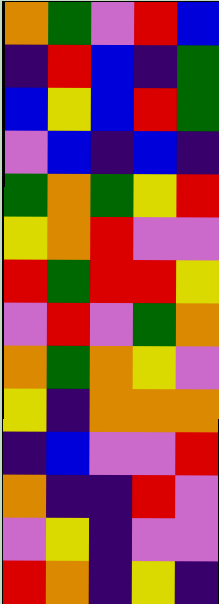[["orange", "green", "violet", "red", "blue"], ["indigo", "red", "blue", "indigo", "green"], ["blue", "yellow", "blue", "red", "green"], ["violet", "blue", "indigo", "blue", "indigo"], ["green", "orange", "green", "yellow", "red"], ["yellow", "orange", "red", "violet", "violet"], ["red", "green", "red", "red", "yellow"], ["violet", "red", "violet", "green", "orange"], ["orange", "green", "orange", "yellow", "violet"], ["yellow", "indigo", "orange", "orange", "orange"], ["indigo", "blue", "violet", "violet", "red"], ["orange", "indigo", "indigo", "red", "violet"], ["violet", "yellow", "indigo", "violet", "violet"], ["red", "orange", "indigo", "yellow", "indigo"]]